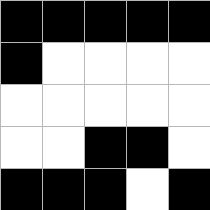[["black", "black", "black", "black", "black"], ["black", "white", "white", "white", "white"], ["white", "white", "white", "white", "white"], ["white", "white", "black", "black", "white"], ["black", "black", "black", "white", "black"]]